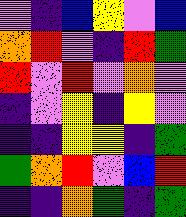[["violet", "indigo", "blue", "yellow", "violet", "blue"], ["orange", "red", "violet", "indigo", "red", "green"], ["red", "violet", "red", "violet", "orange", "violet"], ["indigo", "violet", "yellow", "indigo", "yellow", "violet"], ["indigo", "indigo", "yellow", "yellow", "indigo", "green"], ["green", "orange", "red", "violet", "blue", "red"], ["indigo", "indigo", "orange", "green", "indigo", "green"]]